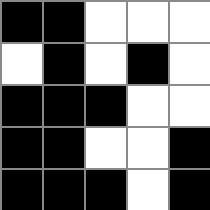[["black", "black", "white", "white", "white"], ["white", "black", "white", "black", "white"], ["black", "black", "black", "white", "white"], ["black", "black", "white", "white", "black"], ["black", "black", "black", "white", "black"]]